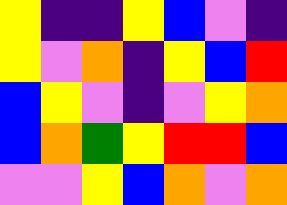[["yellow", "indigo", "indigo", "yellow", "blue", "violet", "indigo"], ["yellow", "violet", "orange", "indigo", "yellow", "blue", "red"], ["blue", "yellow", "violet", "indigo", "violet", "yellow", "orange"], ["blue", "orange", "green", "yellow", "red", "red", "blue"], ["violet", "violet", "yellow", "blue", "orange", "violet", "orange"]]